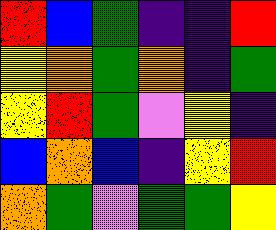[["red", "blue", "green", "indigo", "indigo", "red"], ["yellow", "orange", "green", "orange", "indigo", "green"], ["yellow", "red", "green", "violet", "yellow", "indigo"], ["blue", "orange", "blue", "indigo", "yellow", "red"], ["orange", "green", "violet", "green", "green", "yellow"]]